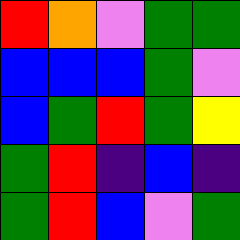[["red", "orange", "violet", "green", "green"], ["blue", "blue", "blue", "green", "violet"], ["blue", "green", "red", "green", "yellow"], ["green", "red", "indigo", "blue", "indigo"], ["green", "red", "blue", "violet", "green"]]